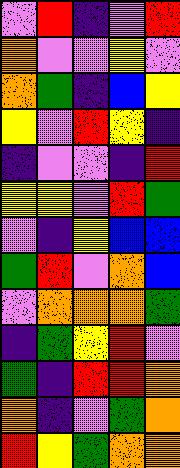[["violet", "red", "indigo", "violet", "red"], ["orange", "violet", "violet", "yellow", "violet"], ["orange", "green", "indigo", "blue", "yellow"], ["yellow", "violet", "red", "yellow", "indigo"], ["indigo", "violet", "violet", "indigo", "red"], ["yellow", "yellow", "violet", "red", "green"], ["violet", "indigo", "yellow", "blue", "blue"], ["green", "red", "violet", "orange", "blue"], ["violet", "orange", "orange", "orange", "green"], ["indigo", "green", "yellow", "red", "violet"], ["green", "indigo", "red", "red", "orange"], ["orange", "indigo", "violet", "green", "orange"], ["red", "yellow", "green", "orange", "orange"]]